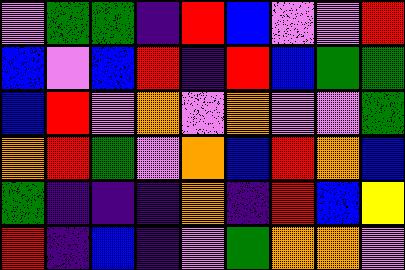[["violet", "green", "green", "indigo", "red", "blue", "violet", "violet", "red"], ["blue", "violet", "blue", "red", "indigo", "red", "blue", "green", "green"], ["blue", "red", "violet", "orange", "violet", "orange", "violet", "violet", "green"], ["orange", "red", "green", "violet", "orange", "blue", "red", "orange", "blue"], ["green", "indigo", "indigo", "indigo", "orange", "indigo", "red", "blue", "yellow"], ["red", "indigo", "blue", "indigo", "violet", "green", "orange", "orange", "violet"]]